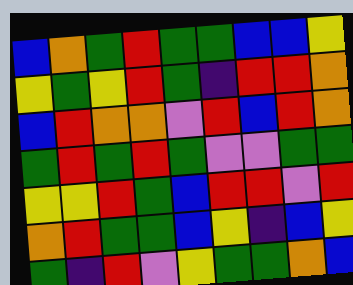[["blue", "orange", "green", "red", "green", "green", "blue", "blue", "yellow"], ["yellow", "green", "yellow", "red", "green", "indigo", "red", "red", "orange"], ["blue", "red", "orange", "orange", "violet", "red", "blue", "red", "orange"], ["green", "red", "green", "red", "green", "violet", "violet", "green", "green"], ["yellow", "yellow", "red", "green", "blue", "red", "red", "violet", "red"], ["orange", "red", "green", "green", "blue", "yellow", "indigo", "blue", "yellow"], ["green", "indigo", "red", "violet", "yellow", "green", "green", "orange", "blue"]]